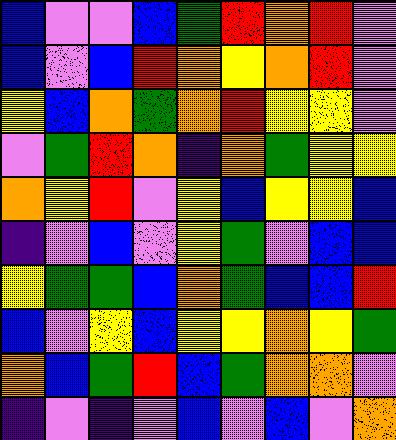[["blue", "violet", "violet", "blue", "green", "red", "orange", "red", "violet"], ["blue", "violet", "blue", "red", "orange", "yellow", "orange", "red", "violet"], ["yellow", "blue", "orange", "green", "orange", "red", "yellow", "yellow", "violet"], ["violet", "green", "red", "orange", "indigo", "orange", "green", "yellow", "yellow"], ["orange", "yellow", "red", "violet", "yellow", "blue", "yellow", "yellow", "blue"], ["indigo", "violet", "blue", "violet", "yellow", "green", "violet", "blue", "blue"], ["yellow", "green", "green", "blue", "orange", "green", "blue", "blue", "red"], ["blue", "violet", "yellow", "blue", "yellow", "yellow", "orange", "yellow", "green"], ["orange", "blue", "green", "red", "blue", "green", "orange", "orange", "violet"], ["indigo", "violet", "indigo", "violet", "blue", "violet", "blue", "violet", "orange"]]